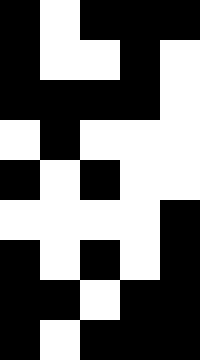[["black", "white", "black", "black", "black"], ["black", "white", "white", "black", "white"], ["black", "black", "black", "black", "white"], ["white", "black", "white", "white", "white"], ["black", "white", "black", "white", "white"], ["white", "white", "white", "white", "black"], ["black", "white", "black", "white", "black"], ["black", "black", "white", "black", "black"], ["black", "white", "black", "black", "black"]]